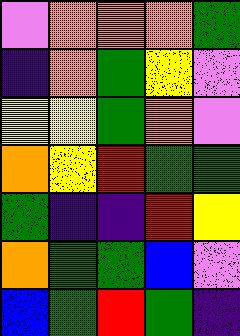[["violet", "orange", "orange", "orange", "green"], ["indigo", "orange", "green", "yellow", "violet"], ["yellow", "yellow", "green", "orange", "violet"], ["orange", "yellow", "red", "green", "green"], ["green", "indigo", "indigo", "red", "yellow"], ["orange", "green", "green", "blue", "violet"], ["blue", "green", "red", "green", "indigo"]]